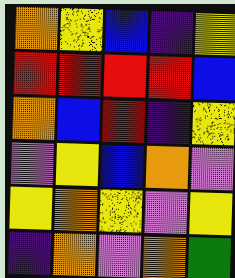[["orange", "yellow", "blue", "indigo", "yellow"], ["red", "red", "red", "red", "blue"], ["orange", "blue", "red", "indigo", "yellow"], ["violet", "yellow", "blue", "orange", "violet"], ["yellow", "orange", "yellow", "violet", "yellow"], ["indigo", "orange", "violet", "orange", "green"]]